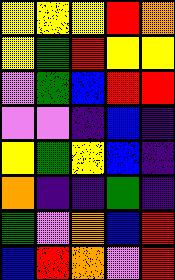[["yellow", "yellow", "yellow", "red", "orange"], ["yellow", "green", "red", "yellow", "yellow"], ["violet", "green", "blue", "red", "red"], ["violet", "violet", "indigo", "blue", "indigo"], ["yellow", "green", "yellow", "blue", "indigo"], ["orange", "indigo", "indigo", "green", "indigo"], ["green", "violet", "orange", "blue", "red"], ["blue", "red", "orange", "violet", "red"]]